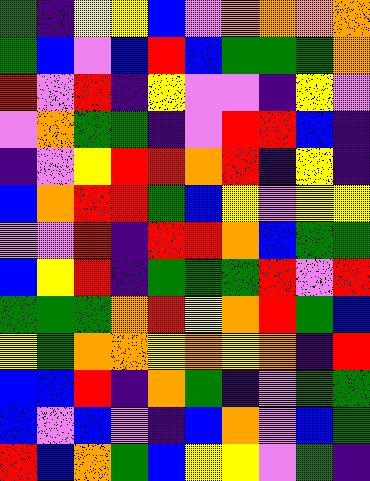[["green", "indigo", "yellow", "yellow", "blue", "violet", "orange", "orange", "orange", "orange"], ["green", "blue", "violet", "blue", "red", "blue", "green", "green", "green", "orange"], ["red", "violet", "red", "indigo", "yellow", "violet", "violet", "indigo", "yellow", "violet"], ["violet", "orange", "green", "green", "indigo", "violet", "red", "red", "blue", "indigo"], ["indigo", "violet", "yellow", "red", "red", "orange", "red", "indigo", "yellow", "indigo"], ["blue", "orange", "red", "red", "green", "blue", "yellow", "violet", "yellow", "yellow"], ["violet", "violet", "red", "indigo", "red", "red", "orange", "blue", "green", "green"], ["blue", "yellow", "red", "indigo", "green", "green", "green", "red", "violet", "red"], ["green", "green", "green", "orange", "red", "yellow", "orange", "red", "green", "blue"], ["yellow", "green", "orange", "orange", "yellow", "orange", "yellow", "orange", "indigo", "red"], ["blue", "blue", "red", "indigo", "orange", "green", "indigo", "violet", "green", "green"], ["blue", "violet", "blue", "violet", "indigo", "blue", "orange", "violet", "blue", "green"], ["red", "blue", "orange", "green", "blue", "yellow", "yellow", "violet", "green", "indigo"]]